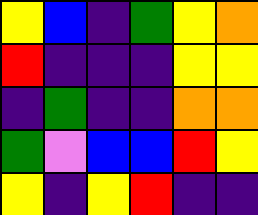[["yellow", "blue", "indigo", "green", "yellow", "orange"], ["red", "indigo", "indigo", "indigo", "yellow", "yellow"], ["indigo", "green", "indigo", "indigo", "orange", "orange"], ["green", "violet", "blue", "blue", "red", "yellow"], ["yellow", "indigo", "yellow", "red", "indigo", "indigo"]]